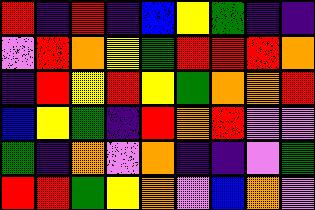[["red", "indigo", "red", "indigo", "blue", "yellow", "green", "indigo", "indigo"], ["violet", "red", "orange", "yellow", "green", "red", "red", "red", "orange"], ["indigo", "red", "yellow", "red", "yellow", "green", "orange", "orange", "red"], ["blue", "yellow", "green", "indigo", "red", "orange", "red", "violet", "violet"], ["green", "indigo", "orange", "violet", "orange", "indigo", "indigo", "violet", "green"], ["red", "red", "green", "yellow", "orange", "violet", "blue", "orange", "violet"]]